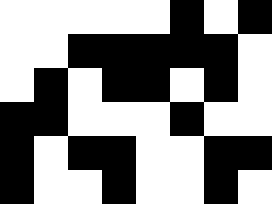[["white", "white", "white", "white", "white", "black", "white", "black"], ["white", "white", "black", "black", "black", "black", "black", "white"], ["white", "black", "white", "black", "black", "white", "black", "white"], ["black", "black", "white", "white", "white", "black", "white", "white"], ["black", "white", "black", "black", "white", "white", "black", "black"], ["black", "white", "white", "black", "white", "white", "black", "white"]]